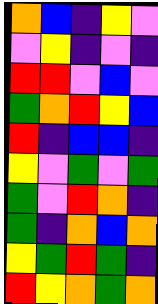[["orange", "blue", "indigo", "yellow", "violet"], ["violet", "yellow", "indigo", "violet", "indigo"], ["red", "red", "violet", "blue", "violet"], ["green", "orange", "red", "yellow", "blue"], ["red", "indigo", "blue", "blue", "indigo"], ["yellow", "violet", "green", "violet", "green"], ["green", "violet", "red", "orange", "indigo"], ["green", "indigo", "orange", "blue", "orange"], ["yellow", "green", "red", "green", "indigo"], ["red", "yellow", "orange", "green", "orange"]]